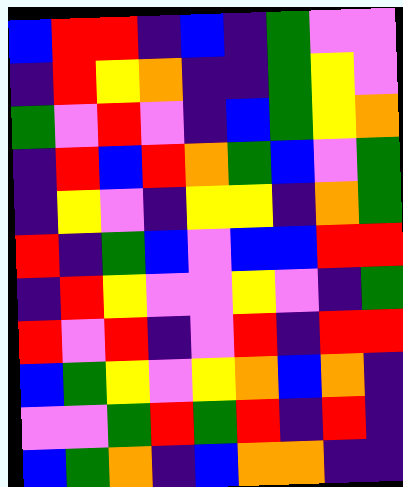[["blue", "red", "red", "indigo", "blue", "indigo", "green", "violet", "violet"], ["indigo", "red", "yellow", "orange", "indigo", "indigo", "green", "yellow", "violet"], ["green", "violet", "red", "violet", "indigo", "blue", "green", "yellow", "orange"], ["indigo", "red", "blue", "red", "orange", "green", "blue", "violet", "green"], ["indigo", "yellow", "violet", "indigo", "yellow", "yellow", "indigo", "orange", "green"], ["red", "indigo", "green", "blue", "violet", "blue", "blue", "red", "red"], ["indigo", "red", "yellow", "violet", "violet", "yellow", "violet", "indigo", "green"], ["red", "violet", "red", "indigo", "violet", "red", "indigo", "red", "red"], ["blue", "green", "yellow", "violet", "yellow", "orange", "blue", "orange", "indigo"], ["violet", "violet", "green", "red", "green", "red", "indigo", "red", "indigo"], ["blue", "green", "orange", "indigo", "blue", "orange", "orange", "indigo", "indigo"]]